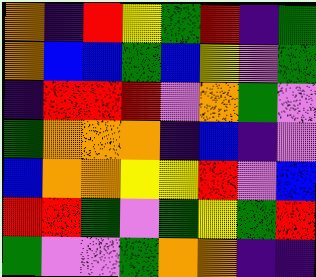[["orange", "indigo", "red", "yellow", "green", "red", "indigo", "green"], ["orange", "blue", "blue", "green", "blue", "yellow", "violet", "green"], ["indigo", "red", "red", "red", "violet", "orange", "green", "violet"], ["green", "orange", "orange", "orange", "indigo", "blue", "indigo", "violet"], ["blue", "orange", "orange", "yellow", "yellow", "red", "violet", "blue"], ["red", "red", "green", "violet", "green", "yellow", "green", "red"], ["green", "violet", "violet", "green", "orange", "orange", "indigo", "indigo"]]